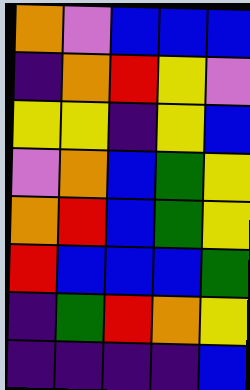[["orange", "violet", "blue", "blue", "blue"], ["indigo", "orange", "red", "yellow", "violet"], ["yellow", "yellow", "indigo", "yellow", "blue"], ["violet", "orange", "blue", "green", "yellow"], ["orange", "red", "blue", "green", "yellow"], ["red", "blue", "blue", "blue", "green"], ["indigo", "green", "red", "orange", "yellow"], ["indigo", "indigo", "indigo", "indigo", "blue"]]